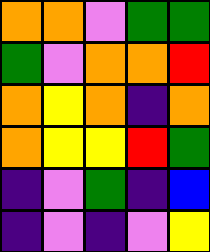[["orange", "orange", "violet", "green", "green"], ["green", "violet", "orange", "orange", "red"], ["orange", "yellow", "orange", "indigo", "orange"], ["orange", "yellow", "yellow", "red", "green"], ["indigo", "violet", "green", "indigo", "blue"], ["indigo", "violet", "indigo", "violet", "yellow"]]